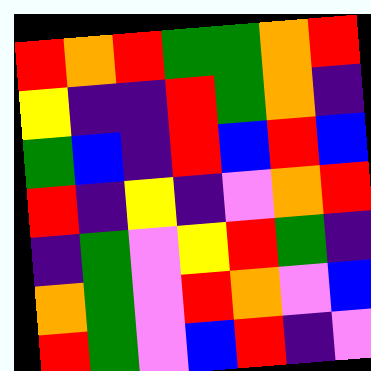[["red", "orange", "red", "green", "green", "orange", "red"], ["yellow", "indigo", "indigo", "red", "green", "orange", "indigo"], ["green", "blue", "indigo", "red", "blue", "red", "blue"], ["red", "indigo", "yellow", "indigo", "violet", "orange", "red"], ["indigo", "green", "violet", "yellow", "red", "green", "indigo"], ["orange", "green", "violet", "red", "orange", "violet", "blue"], ["red", "green", "violet", "blue", "red", "indigo", "violet"]]